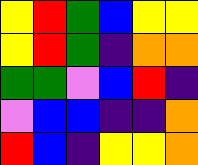[["yellow", "red", "green", "blue", "yellow", "yellow"], ["yellow", "red", "green", "indigo", "orange", "orange"], ["green", "green", "violet", "blue", "red", "indigo"], ["violet", "blue", "blue", "indigo", "indigo", "orange"], ["red", "blue", "indigo", "yellow", "yellow", "orange"]]